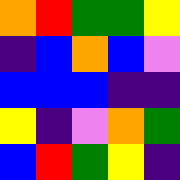[["orange", "red", "green", "green", "yellow"], ["indigo", "blue", "orange", "blue", "violet"], ["blue", "blue", "blue", "indigo", "indigo"], ["yellow", "indigo", "violet", "orange", "green"], ["blue", "red", "green", "yellow", "indigo"]]